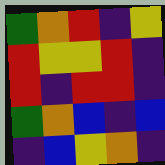[["green", "orange", "red", "indigo", "yellow"], ["red", "yellow", "yellow", "red", "indigo"], ["red", "indigo", "red", "red", "indigo"], ["green", "orange", "blue", "indigo", "blue"], ["indigo", "blue", "yellow", "orange", "indigo"]]